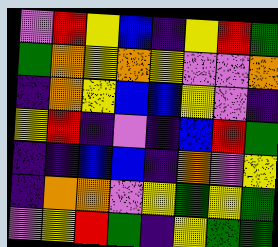[["violet", "red", "yellow", "blue", "indigo", "yellow", "red", "green"], ["green", "orange", "yellow", "orange", "yellow", "violet", "violet", "orange"], ["indigo", "orange", "yellow", "blue", "blue", "yellow", "violet", "indigo"], ["yellow", "red", "indigo", "violet", "indigo", "blue", "red", "green"], ["indigo", "indigo", "blue", "blue", "indigo", "orange", "violet", "yellow"], ["indigo", "orange", "orange", "violet", "yellow", "green", "yellow", "green"], ["violet", "yellow", "red", "green", "indigo", "yellow", "green", "green"]]